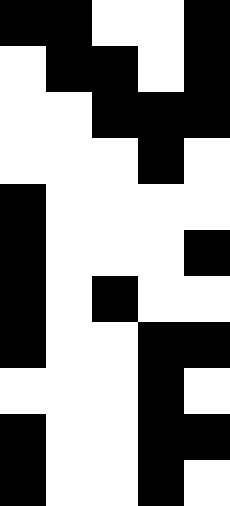[["black", "black", "white", "white", "black"], ["white", "black", "black", "white", "black"], ["white", "white", "black", "black", "black"], ["white", "white", "white", "black", "white"], ["black", "white", "white", "white", "white"], ["black", "white", "white", "white", "black"], ["black", "white", "black", "white", "white"], ["black", "white", "white", "black", "black"], ["white", "white", "white", "black", "white"], ["black", "white", "white", "black", "black"], ["black", "white", "white", "black", "white"]]